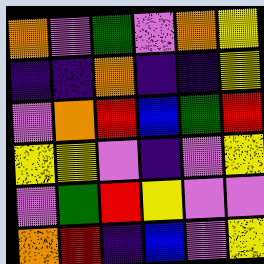[["orange", "violet", "green", "violet", "orange", "yellow"], ["indigo", "indigo", "orange", "indigo", "indigo", "yellow"], ["violet", "orange", "red", "blue", "green", "red"], ["yellow", "yellow", "violet", "indigo", "violet", "yellow"], ["violet", "green", "red", "yellow", "violet", "violet"], ["orange", "red", "indigo", "blue", "violet", "yellow"]]